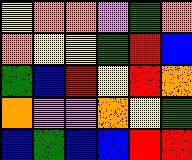[["yellow", "orange", "orange", "violet", "green", "orange"], ["orange", "yellow", "yellow", "green", "red", "blue"], ["green", "blue", "red", "yellow", "red", "orange"], ["orange", "violet", "violet", "orange", "yellow", "green"], ["blue", "green", "blue", "blue", "red", "red"]]